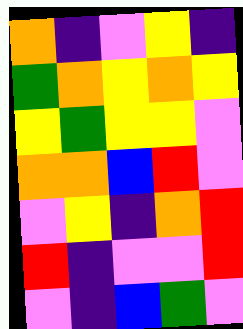[["orange", "indigo", "violet", "yellow", "indigo"], ["green", "orange", "yellow", "orange", "yellow"], ["yellow", "green", "yellow", "yellow", "violet"], ["orange", "orange", "blue", "red", "violet"], ["violet", "yellow", "indigo", "orange", "red"], ["red", "indigo", "violet", "violet", "red"], ["violet", "indigo", "blue", "green", "violet"]]